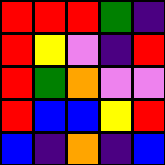[["red", "red", "red", "green", "indigo"], ["red", "yellow", "violet", "indigo", "red"], ["red", "green", "orange", "violet", "violet"], ["red", "blue", "blue", "yellow", "red"], ["blue", "indigo", "orange", "indigo", "blue"]]